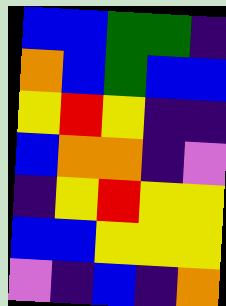[["blue", "blue", "green", "green", "indigo"], ["orange", "blue", "green", "blue", "blue"], ["yellow", "red", "yellow", "indigo", "indigo"], ["blue", "orange", "orange", "indigo", "violet"], ["indigo", "yellow", "red", "yellow", "yellow"], ["blue", "blue", "yellow", "yellow", "yellow"], ["violet", "indigo", "blue", "indigo", "orange"]]